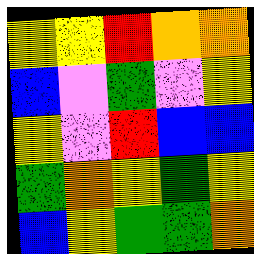[["yellow", "yellow", "red", "orange", "orange"], ["blue", "violet", "green", "violet", "yellow"], ["yellow", "violet", "red", "blue", "blue"], ["green", "orange", "yellow", "green", "yellow"], ["blue", "yellow", "green", "green", "orange"]]